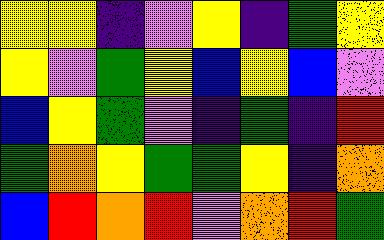[["yellow", "yellow", "indigo", "violet", "yellow", "indigo", "green", "yellow"], ["yellow", "violet", "green", "yellow", "blue", "yellow", "blue", "violet"], ["blue", "yellow", "green", "violet", "indigo", "green", "indigo", "red"], ["green", "orange", "yellow", "green", "green", "yellow", "indigo", "orange"], ["blue", "red", "orange", "red", "violet", "orange", "red", "green"]]